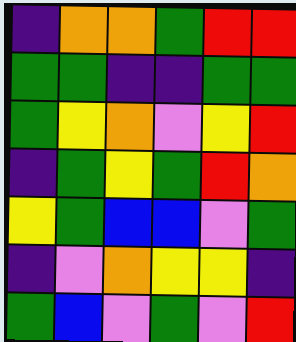[["indigo", "orange", "orange", "green", "red", "red"], ["green", "green", "indigo", "indigo", "green", "green"], ["green", "yellow", "orange", "violet", "yellow", "red"], ["indigo", "green", "yellow", "green", "red", "orange"], ["yellow", "green", "blue", "blue", "violet", "green"], ["indigo", "violet", "orange", "yellow", "yellow", "indigo"], ["green", "blue", "violet", "green", "violet", "red"]]